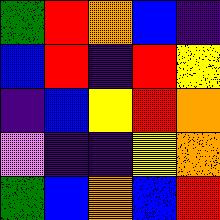[["green", "red", "orange", "blue", "indigo"], ["blue", "red", "indigo", "red", "yellow"], ["indigo", "blue", "yellow", "red", "orange"], ["violet", "indigo", "indigo", "yellow", "orange"], ["green", "blue", "orange", "blue", "red"]]